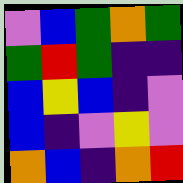[["violet", "blue", "green", "orange", "green"], ["green", "red", "green", "indigo", "indigo"], ["blue", "yellow", "blue", "indigo", "violet"], ["blue", "indigo", "violet", "yellow", "violet"], ["orange", "blue", "indigo", "orange", "red"]]